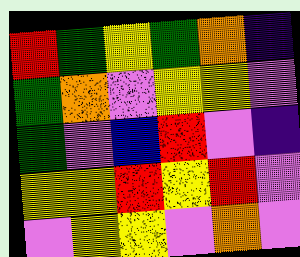[["red", "green", "yellow", "green", "orange", "indigo"], ["green", "orange", "violet", "yellow", "yellow", "violet"], ["green", "violet", "blue", "red", "violet", "indigo"], ["yellow", "yellow", "red", "yellow", "red", "violet"], ["violet", "yellow", "yellow", "violet", "orange", "violet"]]